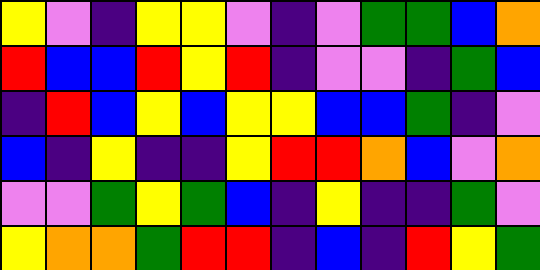[["yellow", "violet", "indigo", "yellow", "yellow", "violet", "indigo", "violet", "green", "green", "blue", "orange"], ["red", "blue", "blue", "red", "yellow", "red", "indigo", "violet", "violet", "indigo", "green", "blue"], ["indigo", "red", "blue", "yellow", "blue", "yellow", "yellow", "blue", "blue", "green", "indigo", "violet"], ["blue", "indigo", "yellow", "indigo", "indigo", "yellow", "red", "red", "orange", "blue", "violet", "orange"], ["violet", "violet", "green", "yellow", "green", "blue", "indigo", "yellow", "indigo", "indigo", "green", "violet"], ["yellow", "orange", "orange", "green", "red", "red", "indigo", "blue", "indigo", "red", "yellow", "green"]]